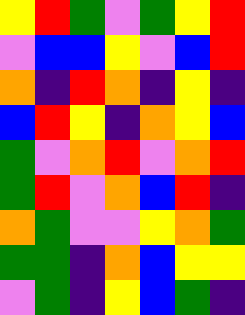[["yellow", "red", "green", "violet", "green", "yellow", "red"], ["violet", "blue", "blue", "yellow", "violet", "blue", "red"], ["orange", "indigo", "red", "orange", "indigo", "yellow", "indigo"], ["blue", "red", "yellow", "indigo", "orange", "yellow", "blue"], ["green", "violet", "orange", "red", "violet", "orange", "red"], ["green", "red", "violet", "orange", "blue", "red", "indigo"], ["orange", "green", "violet", "violet", "yellow", "orange", "green"], ["green", "green", "indigo", "orange", "blue", "yellow", "yellow"], ["violet", "green", "indigo", "yellow", "blue", "green", "indigo"]]